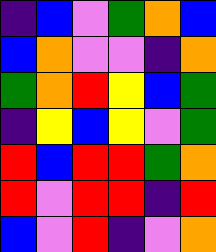[["indigo", "blue", "violet", "green", "orange", "blue"], ["blue", "orange", "violet", "violet", "indigo", "orange"], ["green", "orange", "red", "yellow", "blue", "green"], ["indigo", "yellow", "blue", "yellow", "violet", "green"], ["red", "blue", "red", "red", "green", "orange"], ["red", "violet", "red", "red", "indigo", "red"], ["blue", "violet", "red", "indigo", "violet", "orange"]]